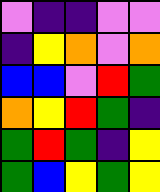[["violet", "indigo", "indigo", "violet", "violet"], ["indigo", "yellow", "orange", "violet", "orange"], ["blue", "blue", "violet", "red", "green"], ["orange", "yellow", "red", "green", "indigo"], ["green", "red", "green", "indigo", "yellow"], ["green", "blue", "yellow", "green", "yellow"]]